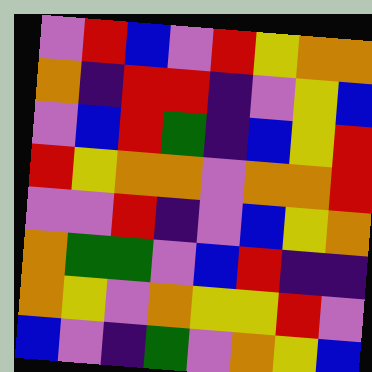[["violet", "red", "blue", "violet", "red", "yellow", "orange", "orange"], ["orange", "indigo", "red", "red", "indigo", "violet", "yellow", "blue"], ["violet", "blue", "red", "green", "indigo", "blue", "yellow", "red"], ["red", "yellow", "orange", "orange", "violet", "orange", "orange", "red"], ["violet", "violet", "red", "indigo", "violet", "blue", "yellow", "orange"], ["orange", "green", "green", "violet", "blue", "red", "indigo", "indigo"], ["orange", "yellow", "violet", "orange", "yellow", "yellow", "red", "violet"], ["blue", "violet", "indigo", "green", "violet", "orange", "yellow", "blue"]]